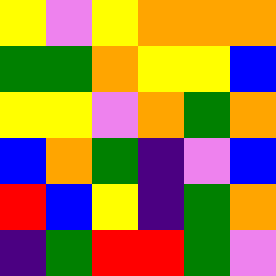[["yellow", "violet", "yellow", "orange", "orange", "orange"], ["green", "green", "orange", "yellow", "yellow", "blue"], ["yellow", "yellow", "violet", "orange", "green", "orange"], ["blue", "orange", "green", "indigo", "violet", "blue"], ["red", "blue", "yellow", "indigo", "green", "orange"], ["indigo", "green", "red", "red", "green", "violet"]]